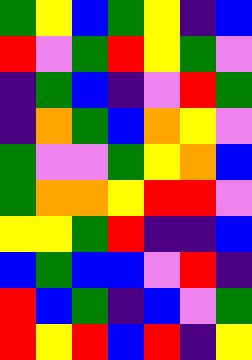[["green", "yellow", "blue", "green", "yellow", "indigo", "blue"], ["red", "violet", "green", "red", "yellow", "green", "violet"], ["indigo", "green", "blue", "indigo", "violet", "red", "green"], ["indigo", "orange", "green", "blue", "orange", "yellow", "violet"], ["green", "violet", "violet", "green", "yellow", "orange", "blue"], ["green", "orange", "orange", "yellow", "red", "red", "violet"], ["yellow", "yellow", "green", "red", "indigo", "indigo", "blue"], ["blue", "green", "blue", "blue", "violet", "red", "indigo"], ["red", "blue", "green", "indigo", "blue", "violet", "green"], ["red", "yellow", "red", "blue", "red", "indigo", "yellow"]]